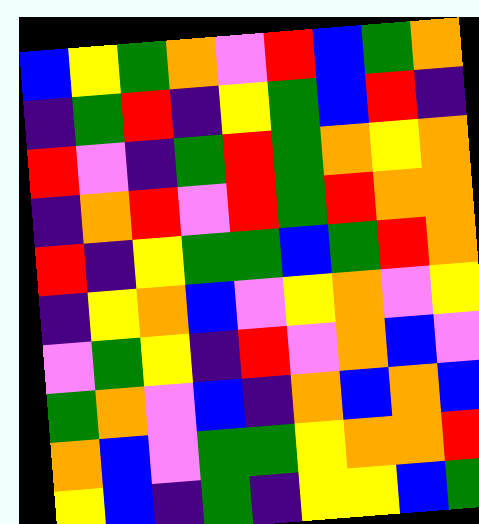[["blue", "yellow", "green", "orange", "violet", "red", "blue", "green", "orange"], ["indigo", "green", "red", "indigo", "yellow", "green", "blue", "red", "indigo"], ["red", "violet", "indigo", "green", "red", "green", "orange", "yellow", "orange"], ["indigo", "orange", "red", "violet", "red", "green", "red", "orange", "orange"], ["red", "indigo", "yellow", "green", "green", "blue", "green", "red", "orange"], ["indigo", "yellow", "orange", "blue", "violet", "yellow", "orange", "violet", "yellow"], ["violet", "green", "yellow", "indigo", "red", "violet", "orange", "blue", "violet"], ["green", "orange", "violet", "blue", "indigo", "orange", "blue", "orange", "blue"], ["orange", "blue", "violet", "green", "green", "yellow", "orange", "orange", "red"], ["yellow", "blue", "indigo", "green", "indigo", "yellow", "yellow", "blue", "green"]]